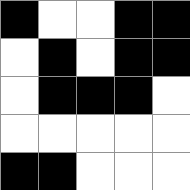[["black", "white", "white", "black", "black"], ["white", "black", "white", "black", "black"], ["white", "black", "black", "black", "white"], ["white", "white", "white", "white", "white"], ["black", "black", "white", "white", "white"]]